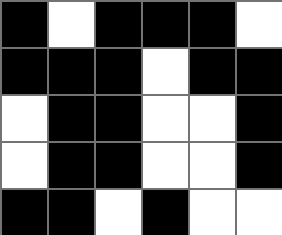[["black", "white", "black", "black", "black", "white"], ["black", "black", "black", "white", "black", "black"], ["white", "black", "black", "white", "white", "black"], ["white", "black", "black", "white", "white", "black"], ["black", "black", "white", "black", "white", "white"]]